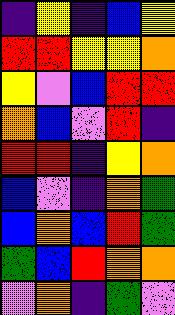[["indigo", "yellow", "indigo", "blue", "yellow"], ["red", "red", "yellow", "yellow", "orange"], ["yellow", "violet", "blue", "red", "red"], ["orange", "blue", "violet", "red", "indigo"], ["red", "red", "indigo", "yellow", "orange"], ["blue", "violet", "indigo", "orange", "green"], ["blue", "orange", "blue", "red", "green"], ["green", "blue", "red", "orange", "orange"], ["violet", "orange", "indigo", "green", "violet"]]